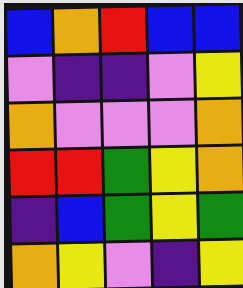[["blue", "orange", "red", "blue", "blue"], ["violet", "indigo", "indigo", "violet", "yellow"], ["orange", "violet", "violet", "violet", "orange"], ["red", "red", "green", "yellow", "orange"], ["indigo", "blue", "green", "yellow", "green"], ["orange", "yellow", "violet", "indigo", "yellow"]]